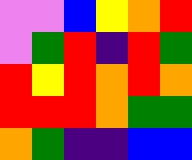[["violet", "violet", "blue", "yellow", "orange", "red"], ["violet", "green", "red", "indigo", "red", "green"], ["red", "yellow", "red", "orange", "red", "orange"], ["red", "red", "red", "orange", "green", "green"], ["orange", "green", "indigo", "indigo", "blue", "blue"]]